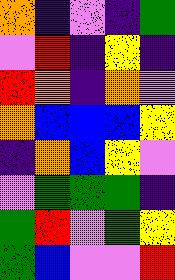[["orange", "indigo", "violet", "indigo", "green"], ["violet", "red", "indigo", "yellow", "indigo"], ["red", "orange", "indigo", "orange", "violet"], ["orange", "blue", "blue", "blue", "yellow"], ["indigo", "orange", "blue", "yellow", "violet"], ["violet", "green", "green", "green", "indigo"], ["green", "red", "violet", "green", "yellow"], ["green", "blue", "violet", "violet", "red"]]